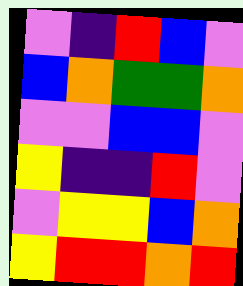[["violet", "indigo", "red", "blue", "violet"], ["blue", "orange", "green", "green", "orange"], ["violet", "violet", "blue", "blue", "violet"], ["yellow", "indigo", "indigo", "red", "violet"], ["violet", "yellow", "yellow", "blue", "orange"], ["yellow", "red", "red", "orange", "red"]]